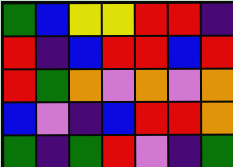[["green", "blue", "yellow", "yellow", "red", "red", "indigo"], ["red", "indigo", "blue", "red", "red", "blue", "red"], ["red", "green", "orange", "violet", "orange", "violet", "orange"], ["blue", "violet", "indigo", "blue", "red", "red", "orange"], ["green", "indigo", "green", "red", "violet", "indigo", "green"]]